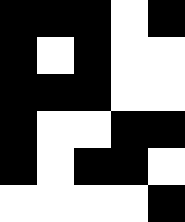[["black", "black", "black", "white", "black"], ["black", "white", "black", "white", "white"], ["black", "black", "black", "white", "white"], ["black", "white", "white", "black", "black"], ["black", "white", "black", "black", "white"], ["white", "white", "white", "white", "black"]]